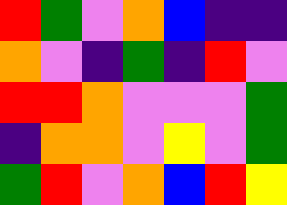[["red", "green", "violet", "orange", "blue", "indigo", "indigo"], ["orange", "violet", "indigo", "green", "indigo", "red", "violet"], ["red", "red", "orange", "violet", "violet", "violet", "green"], ["indigo", "orange", "orange", "violet", "yellow", "violet", "green"], ["green", "red", "violet", "orange", "blue", "red", "yellow"]]